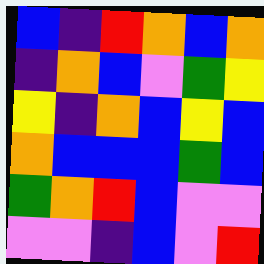[["blue", "indigo", "red", "orange", "blue", "orange"], ["indigo", "orange", "blue", "violet", "green", "yellow"], ["yellow", "indigo", "orange", "blue", "yellow", "blue"], ["orange", "blue", "blue", "blue", "green", "blue"], ["green", "orange", "red", "blue", "violet", "violet"], ["violet", "violet", "indigo", "blue", "violet", "red"]]